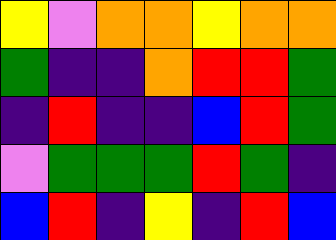[["yellow", "violet", "orange", "orange", "yellow", "orange", "orange"], ["green", "indigo", "indigo", "orange", "red", "red", "green"], ["indigo", "red", "indigo", "indigo", "blue", "red", "green"], ["violet", "green", "green", "green", "red", "green", "indigo"], ["blue", "red", "indigo", "yellow", "indigo", "red", "blue"]]